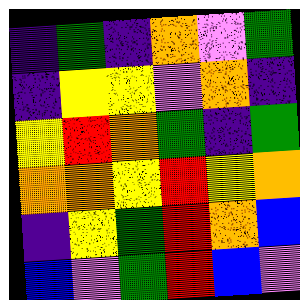[["indigo", "green", "indigo", "orange", "violet", "green"], ["indigo", "yellow", "yellow", "violet", "orange", "indigo"], ["yellow", "red", "orange", "green", "indigo", "green"], ["orange", "orange", "yellow", "red", "yellow", "orange"], ["indigo", "yellow", "green", "red", "orange", "blue"], ["blue", "violet", "green", "red", "blue", "violet"]]